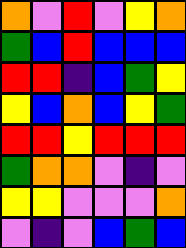[["orange", "violet", "red", "violet", "yellow", "orange"], ["green", "blue", "red", "blue", "blue", "blue"], ["red", "red", "indigo", "blue", "green", "yellow"], ["yellow", "blue", "orange", "blue", "yellow", "green"], ["red", "red", "yellow", "red", "red", "red"], ["green", "orange", "orange", "violet", "indigo", "violet"], ["yellow", "yellow", "violet", "violet", "violet", "orange"], ["violet", "indigo", "violet", "blue", "green", "blue"]]